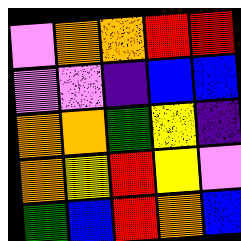[["violet", "orange", "orange", "red", "red"], ["violet", "violet", "indigo", "blue", "blue"], ["orange", "orange", "green", "yellow", "indigo"], ["orange", "yellow", "red", "yellow", "violet"], ["green", "blue", "red", "orange", "blue"]]